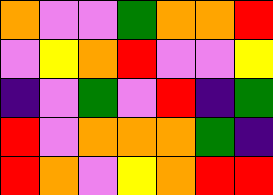[["orange", "violet", "violet", "green", "orange", "orange", "red"], ["violet", "yellow", "orange", "red", "violet", "violet", "yellow"], ["indigo", "violet", "green", "violet", "red", "indigo", "green"], ["red", "violet", "orange", "orange", "orange", "green", "indigo"], ["red", "orange", "violet", "yellow", "orange", "red", "red"]]